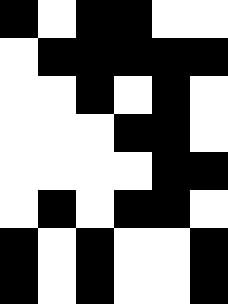[["black", "white", "black", "black", "white", "white"], ["white", "black", "black", "black", "black", "black"], ["white", "white", "black", "white", "black", "white"], ["white", "white", "white", "black", "black", "white"], ["white", "white", "white", "white", "black", "black"], ["white", "black", "white", "black", "black", "white"], ["black", "white", "black", "white", "white", "black"], ["black", "white", "black", "white", "white", "black"]]